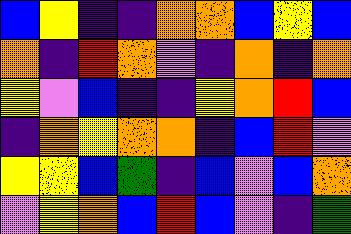[["blue", "yellow", "indigo", "indigo", "orange", "orange", "blue", "yellow", "blue"], ["orange", "indigo", "red", "orange", "violet", "indigo", "orange", "indigo", "orange"], ["yellow", "violet", "blue", "indigo", "indigo", "yellow", "orange", "red", "blue"], ["indigo", "orange", "yellow", "orange", "orange", "indigo", "blue", "red", "violet"], ["yellow", "yellow", "blue", "green", "indigo", "blue", "violet", "blue", "orange"], ["violet", "yellow", "orange", "blue", "red", "blue", "violet", "indigo", "green"]]